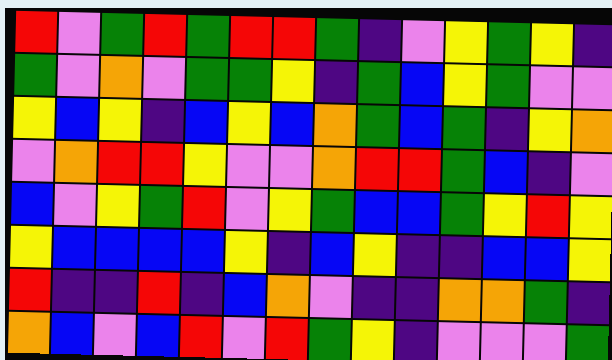[["red", "violet", "green", "red", "green", "red", "red", "green", "indigo", "violet", "yellow", "green", "yellow", "indigo"], ["green", "violet", "orange", "violet", "green", "green", "yellow", "indigo", "green", "blue", "yellow", "green", "violet", "violet"], ["yellow", "blue", "yellow", "indigo", "blue", "yellow", "blue", "orange", "green", "blue", "green", "indigo", "yellow", "orange"], ["violet", "orange", "red", "red", "yellow", "violet", "violet", "orange", "red", "red", "green", "blue", "indigo", "violet"], ["blue", "violet", "yellow", "green", "red", "violet", "yellow", "green", "blue", "blue", "green", "yellow", "red", "yellow"], ["yellow", "blue", "blue", "blue", "blue", "yellow", "indigo", "blue", "yellow", "indigo", "indigo", "blue", "blue", "yellow"], ["red", "indigo", "indigo", "red", "indigo", "blue", "orange", "violet", "indigo", "indigo", "orange", "orange", "green", "indigo"], ["orange", "blue", "violet", "blue", "red", "violet", "red", "green", "yellow", "indigo", "violet", "violet", "violet", "green"]]